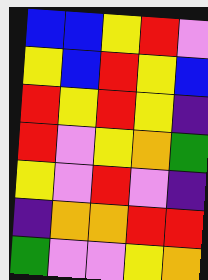[["blue", "blue", "yellow", "red", "violet"], ["yellow", "blue", "red", "yellow", "blue"], ["red", "yellow", "red", "yellow", "indigo"], ["red", "violet", "yellow", "orange", "green"], ["yellow", "violet", "red", "violet", "indigo"], ["indigo", "orange", "orange", "red", "red"], ["green", "violet", "violet", "yellow", "orange"]]